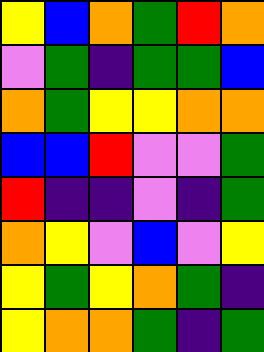[["yellow", "blue", "orange", "green", "red", "orange"], ["violet", "green", "indigo", "green", "green", "blue"], ["orange", "green", "yellow", "yellow", "orange", "orange"], ["blue", "blue", "red", "violet", "violet", "green"], ["red", "indigo", "indigo", "violet", "indigo", "green"], ["orange", "yellow", "violet", "blue", "violet", "yellow"], ["yellow", "green", "yellow", "orange", "green", "indigo"], ["yellow", "orange", "orange", "green", "indigo", "green"]]